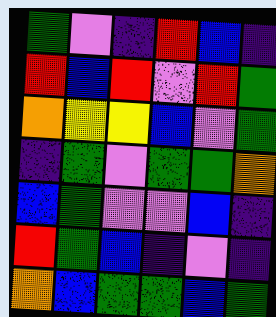[["green", "violet", "indigo", "red", "blue", "indigo"], ["red", "blue", "red", "violet", "red", "green"], ["orange", "yellow", "yellow", "blue", "violet", "green"], ["indigo", "green", "violet", "green", "green", "orange"], ["blue", "green", "violet", "violet", "blue", "indigo"], ["red", "green", "blue", "indigo", "violet", "indigo"], ["orange", "blue", "green", "green", "blue", "green"]]